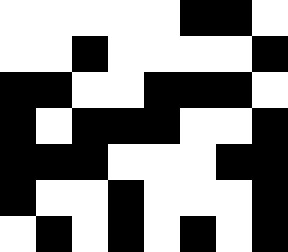[["white", "white", "white", "white", "white", "black", "black", "white"], ["white", "white", "black", "white", "white", "white", "white", "black"], ["black", "black", "white", "white", "black", "black", "black", "white"], ["black", "white", "black", "black", "black", "white", "white", "black"], ["black", "black", "black", "white", "white", "white", "black", "black"], ["black", "white", "white", "black", "white", "white", "white", "black"], ["white", "black", "white", "black", "white", "black", "white", "black"]]